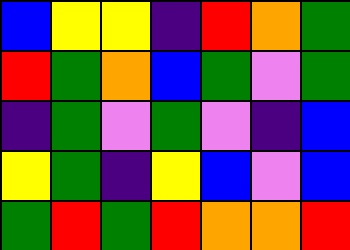[["blue", "yellow", "yellow", "indigo", "red", "orange", "green"], ["red", "green", "orange", "blue", "green", "violet", "green"], ["indigo", "green", "violet", "green", "violet", "indigo", "blue"], ["yellow", "green", "indigo", "yellow", "blue", "violet", "blue"], ["green", "red", "green", "red", "orange", "orange", "red"]]